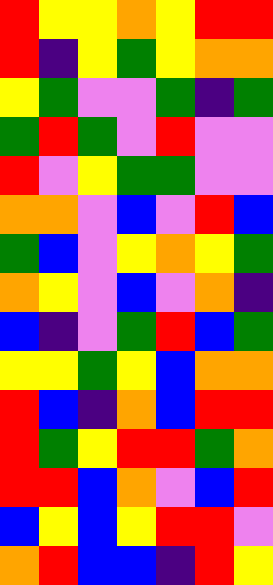[["red", "yellow", "yellow", "orange", "yellow", "red", "red"], ["red", "indigo", "yellow", "green", "yellow", "orange", "orange"], ["yellow", "green", "violet", "violet", "green", "indigo", "green"], ["green", "red", "green", "violet", "red", "violet", "violet"], ["red", "violet", "yellow", "green", "green", "violet", "violet"], ["orange", "orange", "violet", "blue", "violet", "red", "blue"], ["green", "blue", "violet", "yellow", "orange", "yellow", "green"], ["orange", "yellow", "violet", "blue", "violet", "orange", "indigo"], ["blue", "indigo", "violet", "green", "red", "blue", "green"], ["yellow", "yellow", "green", "yellow", "blue", "orange", "orange"], ["red", "blue", "indigo", "orange", "blue", "red", "red"], ["red", "green", "yellow", "red", "red", "green", "orange"], ["red", "red", "blue", "orange", "violet", "blue", "red"], ["blue", "yellow", "blue", "yellow", "red", "red", "violet"], ["orange", "red", "blue", "blue", "indigo", "red", "yellow"]]